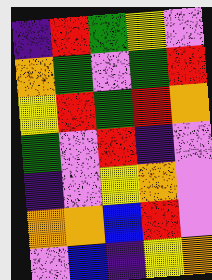[["indigo", "red", "green", "yellow", "violet"], ["orange", "green", "violet", "green", "red"], ["yellow", "red", "green", "red", "orange"], ["green", "violet", "red", "indigo", "violet"], ["indigo", "violet", "yellow", "orange", "violet"], ["orange", "orange", "blue", "red", "violet"], ["violet", "blue", "indigo", "yellow", "orange"]]